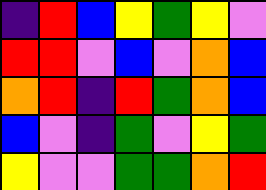[["indigo", "red", "blue", "yellow", "green", "yellow", "violet"], ["red", "red", "violet", "blue", "violet", "orange", "blue"], ["orange", "red", "indigo", "red", "green", "orange", "blue"], ["blue", "violet", "indigo", "green", "violet", "yellow", "green"], ["yellow", "violet", "violet", "green", "green", "orange", "red"]]